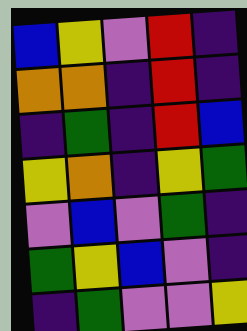[["blue", "yellow", "violet", "red", "indigo"], ["orange", "orange", "indigo", "red", "indigo"], ["indigo", "green", "indigo", "red", "blue"], ["yellow", "orange", "indigo", "yellow", "green"], ["violet", "blue", "violet", "green", "indigo"], ["green", "yellow", "blue", "violet", "indigo"], ["indigo", "green", "violet", "violet", "yellow"]]